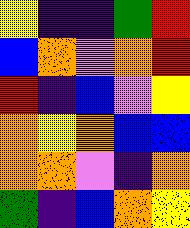[["yellow", "indigo", "indigo", "green", "red"], ["blue", "orange", "violet", "orange", "red"], ["red", "indigo", "blue", "violet", "yellow"], ["orange", "yellow", "orange", "blue", "blue"], ["orange", "orange", "violet", "indigo", "orange"], ["green", "indigo", "blue", "orange", "yellow"]]